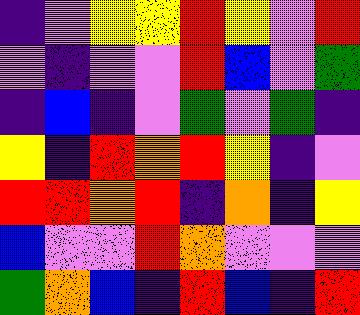[["indigo", "violet", "yellow", "yellow", "red", "yellow", "violet", "red"], ["violet", "indigo", "violet", "violet", "red", "blue", "violet", "green"], ["indigo", "blue", "indigo", "violet", "green", "violet", "green", "indigo"], ["yellow", "indigo", "red", "orange", "red", "yellow", "indigo", "violet"], ["red", "red", "orange", "red", "indigo", "orange", "indigo", "yellow"], ["blue", "violet", "violet", "red", "orange", "violet", "violet", "violet"], ["green", "orange", "blue", "indigo", "red", "blue", "indigo", "red"]]